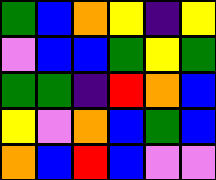[["green", "blue", "orange", "yellow", "indigo", "yellow"], ["violet", "blue", "blue", "green", "yellow", "green"], ["green", "green", "indigo", "red", "orange", "blue"], ["yellow", "violet", "orange", "blue", "green", "blue"], ["orange", "blue", "red", "blue", "violet", "violet"]]